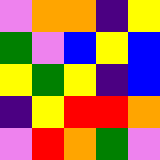[["violet", "orange", "orange", "indigo", "yellow"], ["green", "violet", "blue", "yellow", "blue"], ["yellow", "green", "yellow", "indigo", "blue"], ["indigo", "yellow", "red", "red", "orange"], ["violet", "red", "orange", "green", "violet"]]